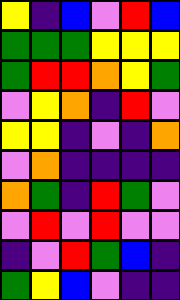[["yellow", "indigo", "blue", "violet", "red", "blue"], ["green", "green", "green", "yellow", "yellow", "yellow"], ["green", "red", "red", "orange", "yellow", "green"], ["violet", "yellow", "orange", "indigo", "red", "violet"], ["yellow", "yellow", "indigo", "violet", "indigo", "orange"], ["violet", "orange", "indigo", "indigo", "indigo", "indigo"], ["orange", "green", "indigo", "red", "green", "violet"], ["violet", "red", "violet", "red", "violet", "violet"], ["indigo", "violet", "red", "green", "blue", "indigo"], ["green", "yellow", "blue", "violet", "indigo", "indigo"]]